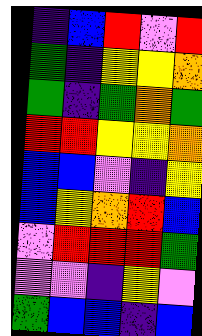[["indigo", "blue", "red", "violet", "red"], ["green", "indigo", "yellow", "yellow", "orange"], ["green", "indigo", "green", "orange", "green"], ["red", "red", "yellow", "yellow", "orange"], ["blue", "blue", "violet", "indigo", "yellow"], ["blue", "yellow", "orange", "red", "blue"], ["violet", "red", "red", "red", "green"], ["violet", "violet", "indigo", "yellow", "violet"], ["green", "blue", "blue", "indigo", "blue"]]